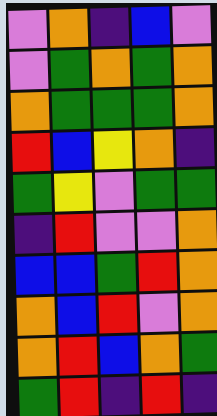[["violet", "orange", "indigo", "blue", "violet"], ["violet", "green", "orange", "green", "orange"], ["orange", "green", "green", "green", "orange"], ["red", "blue", "yellow", "orange", "indigo"], ["green", "yellow", "violet", "green", "green"], ["indigo", "red", "violet", "violet", "orange"], ["blue", "blue", "green", "red", "orange"], ["orange", "blue", "red", "violet", "orange"], ["orange", "red", "blue", "orange", "green"], ["green", "red", "indigo", "red", "indigo"]]